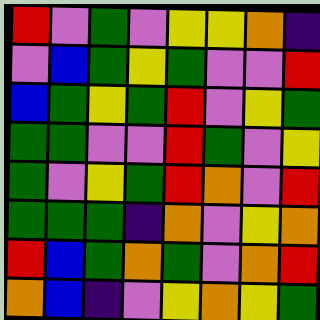[["red", "violet", "green", "violet", "yellow", "yellow", "orange", "indigo"], ["violet", "blue", "green", "yellow", "green", "violet", "violet", "red"], ["blue", "green", "yellow", "green", "red", "violet", "yellow", "green"], ["green", "green", "violet", "violet", "red", "green", "violet", "yellow"], ["green", "violet", "yellow", "green", "red", "orange", "violet", "red"], ["green", "green", "green", "indigo", "orange", "violet", "yellow", "orange"], ["red", "blue", "green", "orange", "green", "violet", "orange", "red"], ["orange", "blue", "indigo", "violet", "yellow", "orange", "yellow", "green"]]